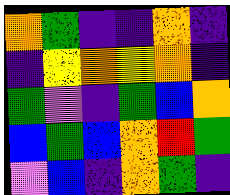[["orange", "green", "indigo", "indigo", "orange", "indigo"], ["indigo", "yellow", "orange", "yellow", "orange", "indigo"], ["green", "violet", "indigo", "green", "blue", "orange"], ["blue", "green", "blue", "orange", "red", "green"], ["violet", "blue", "indigo", "orange", "green", "indigo"]]